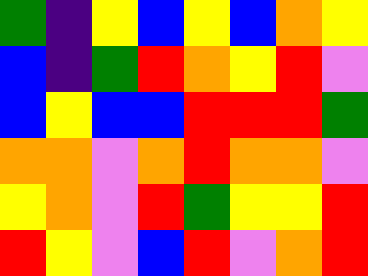[["green", "indigo", "yellow", "blue", "yellow", "blue", "orange", "yellow"], ["blue", "indigo", "green", "red", "orange", "yellow", "red", "violet"], ["blue", "yellow", "blue", "blue", "red", "red", "red", "green"], ["orange", "orange", "violet", "orange", "red", "orange", "orange", "violet"], ["yellow", "orange", "violet", "red", "green", "yellow", "yellow", "red"], ["red", "yellow", "violet", "blue", "red", "violet", "orange", "red"]]